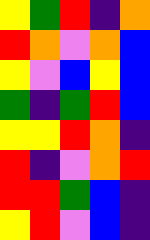[["yellow", "green", "red", "indigo", "orange"], ["red", "orange", "violet", "orange", "blue"], ["yellow", "violet", "blue", "yellow", "blue"], ["green", "indigo", "green", "red", "blue"], ["yellow", "yellow", "red", "orange", "indigo"], ["red", "indigo", "violet", "orange", "red"], ["red", "red", "green", "blue", "indigo"], ["yellow", "red", "violet", "blue", "indigo"]]